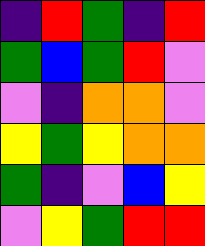[["indigo", "red", "green", "indigo", "red"], ["green", "blue", "green", "red", "violet"], ["violet", "indigo", "orange", "orange", "violet"], ["yellow", "green", "yellow", "orange", "orange"], ["green", "indigo", "violet", "blue", "yellow"], ["violet", "yellow", "green", "red", "red"]]